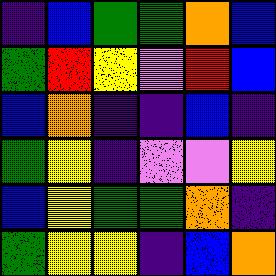[["indigo", "blue", "green", "green", "orange", "blue"], ["green", "red", "yellow", "violet", "red", "blue"], ["blue", "orange", "indigo", "indigo", "blue", "indigo"], ["green", "yellow", "indigo", "violet", "violet", "yellow"], ["blue", "yellow", "green", "green", "orange", "indigo"], ["green", "yellow", "yellow", "indigo", "blue", "orange"]]